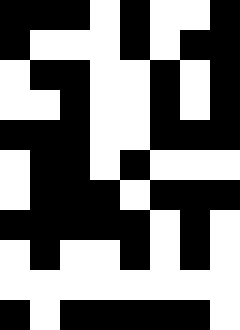[["black", "black", "black", "white", "black", "white", "white", "black"], ["black", "white", "white", "white", "black", "white", "black", "black"], ["white", "black", "black", "white", "white", "black", "white", "black"], ["white", "white", "black", "white", "white", "black", "white", "black"], ["black", "black", "black", "white", "white", "black", "black", "black"], ["white", "black", "black", "white", "black", "white", "white", "white"], ["white", "black", "black", "black", "white", "black", "black", "black"], ["black", "black", "black", "black", "black", "white", "black", "white"], ["white", "black", "white", "white", "black", "white", "black", "white"], ["white", "white", "white", "white", "white", "white", "white", "white"], ["black", "white", "black", "black", "black", "black", "black", "white"]]